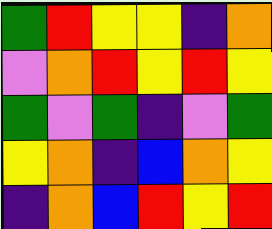[["green", "red", "yellow", "yellow", "indigo", "orange"], ["violet", "orange", "red", "yellow", "red", "yellow"], ["green", "violet", "green", "indigo", "violet", "green"], ["yellow", "orange", "indigo", "blue", "orange", "yellow"], ["indigo", "orange", "blue", "red", "yellow", "red"]]